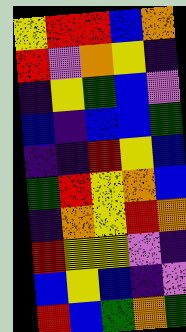[["yellow", "red", "red", "blue", "orange"], ["red", "violet", "orange", "yellow", "indigo"], ["indigo", "yellow", "green", "blue", "violet"], ["blue", "indigo", "blue", "blue", "green"], ["indigo", "indigo", "red", "yellow", "blue"], ["green", "red", "yellow", "orange", "blue"], ["indigo", "orange", "yellow", "red", "orange"], ["red", "yellow", "yellow", "violet", "indigo"], ["blue", "yellow", "blue", "indigo", "violet"], ["red", "blue", "green", "orange", "green"]]